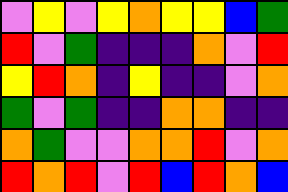[["violet", "yellow", "violet", "yellow", "orange", "yellow", "yellow", "blue", "green"], ["red", "violet", "green", "indigo", "indigo", "indigo", "orange", "violet", "red"], ["yellow", "red", "orange", "indigo", "yellow", "indigo", "indigo", "violet", "orange"], ["green", "violet", "green", "indigo", "indigo", "orange", "orange", "indigo", "indigo"], ["orange", "green", "violet", "violet", "orange", "orange", "red", "violet", "orange"], ["red", "orange", "red", "violet", "red", "blue", "red", "orange", "blue"]]